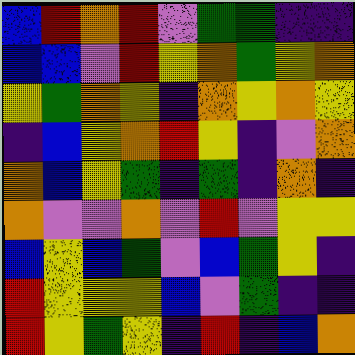[["blue", "red", "orange", "red", "violet", "green", "green", "indigo", "indigo"], ["blue", "blue", "violet", "red", "yellow", "orange", "green", "yellow", "orange"], ["yellow", "green", "orange", "yellow", "indigo", "orange", "yellow", "orange", "yellow"], ["indigo", "blue", "yellow", "orange", "red", "yellow", "indigo", "violet", "orange"], ["orange", "blue", "yellow", "green", "indigo", "green", "indigo", "orange", "indigo"], ["orange", "violet", "violet", "orange", "violet", "red", "violet", "yellow", "yellow"], ["blue", "yellow", "blue", "green", "violet", "blue", "green", "yellow", "indigo"], ["red", "yellow", "yellow", "yellow", "blue", "violet", "green", "indigo", "indigo"], ["red", "yellow", "green", "yellow", "indigo", "red", "indigo", "blue", "orange"]]